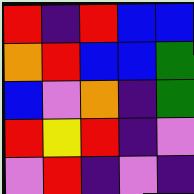[["red", "indigo", "red", "blue", "blue"], ["orange", "red", "blue", "blue", "green"], ["blue", "violet", "orange", "indigo", "green"], ["red", "yellow", "red", "indigo", "violet"], ["violet", "red", "indigo", "violet", "indigo"]]